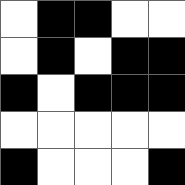[["white", "black", "black", "white", "white"], ["white", "black", "white", "black", "black"], ["black", "white", "black", "black", "black"], ["white", "white", "white", "white", "white"], ["black", "white", "white", "white", "black"]]